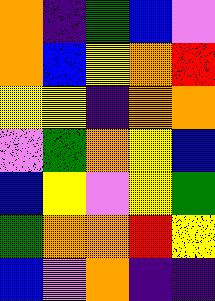[["orange", "indigo", "green", "blue", "violet"], ["orange", "blue", "yellow", "orange", "red"], ["yellow", "yellow", "indigo", "orange", "orange"], ["violet", "green", "orange", "yellow", "blue"], ["blue", "yellow", "violet", "yellow", "green"], ["green", "orange", "orange", "red", "yellow"], ["blue", "violet", "orange", "indigo", "indigo"]]